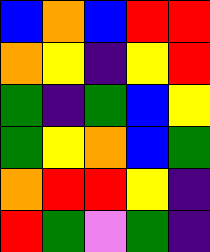[["blue", "orange", "blue", "red", "red"], ["orange", "yellow", "indigo", "yellow", "red"], ["green", "indigo", "green", "blue", "yellow"], ["green", "yellow", "orange", "blue", "green"], ["orange", "red", "red", "yellow", "indigo"], ["red", "green", "violet", "green", "indigo"]]